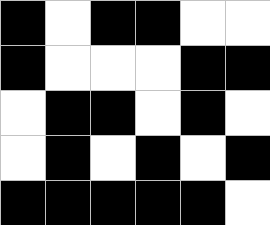[["black", "white", "black", "black", "white", "white"], ["black", "white", "white", "white", "black", "black"], ["white", "black", "black", "white", "black", "white"], ["white", "black", "white", "black", "white", "black"], ["black", "black", "black", "black", "black", "white"]]